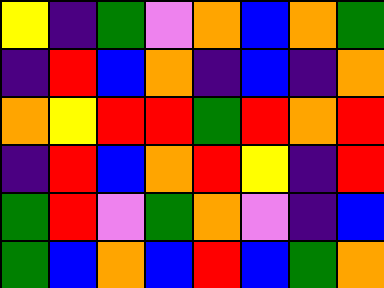[["yellow", "indigo", "green", "violet", "orange", "blue", "orange", "green"], ["indigo", "red", "blue", "orange", "indigo", "blue", "indigo", "orange"], ["orange", "yellow", "red", "red", "green", "red", "orange", "red"], ["indigo", "red", "blue", "orange", "red", "yellow", "indigo", "red"], ["green", "red", "violet", "green", "orange", "violet", "indigo", "blue"], ["green", "blue", "orange", "blue", "red", "blue", "green", "orange"]]